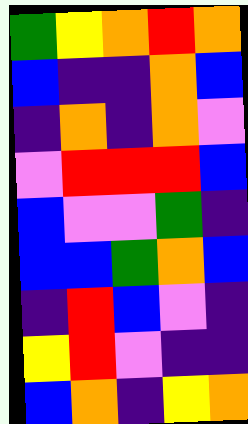[["green", "yellow", "orange", "red", "orange"], ["blue", "indigo", "indigo", "orange", "blue"], ["indigo", "orange", "indigo", "orange", "violet"], ["violet", "red", "red", "red", "blue"], ["blue", "violet", "violet", "green", "indigo"], ["blue", "blue", "green", "orange", "blue"], ["indigo", "red", "blue", "violet", "indigo"], ["yellow", "red", "violet", "indigo", "indigo"], ["blue", "orange", "indigo", "yellow", "orange"]]